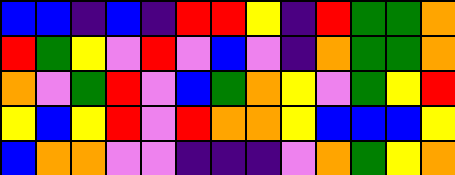[["blue", "blue", "indigo", "blue", "indigo", "red", "red", "yellow", "indigo", "red", "green", "green", "orange"], ["red", "green", "yellow", "violet", "red", "violet", "blue", "violet", "indigo", "orange", "green", "green", "orange"], ["orange", "violet", "green", "red", "violet", "blue", "green", "orange", "yellow", "violet", "green", "yellow", "red"], ["yellow", "blue", "yellow", "red", "violet", "red", "orange", "orange", "yellow", "blue", "blue", "blue", "yellow"], ["blue", "orange", "orange", "violet", "violet", "indigo", "indigo", "indigo", "violet", "orange", "green", "yellow", "orange"]]